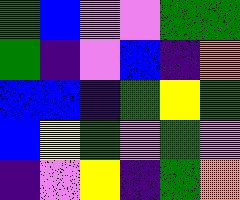[["green", "blue", "violet", "violet", "green", "green"], ["green", "indigo", "violet", "blue", "indigo", "orange"], ["blue", "blue", "indigo", "green", "yellow", "green"], ["blue", "yellow", "green", "violet", "green", "violet"], ["indigo", "violet", "yellow", "indigo", "green", "orange"]]